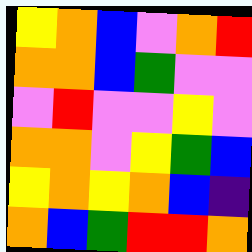[["yellow", "orange", "blue", "violet", "orange", "red"], ["orange", "orange", "blue", "green", "violet", "violet"], ["violet", "red", "violet", "violet", "yellow", "violet"], ["orange", "orange", "violet", "yellow", "green", "blue"], ["yellow", "orange", "yellow", "orange", "blue", "indigo"], ["orange", "blue", "green", "red", "red", "orange"]]